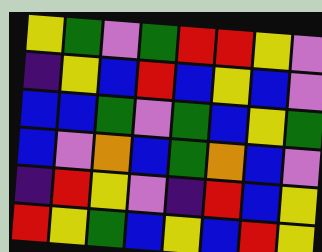[["yellow", "green", "violet", "green", "red", "red", "yellow", "violet"], ["indigo", "yellow", "blue", "red", "blue", "yellow", "blue", "violet"], ["blue", "blue", "green", "violet", "green", "blue", "yellow", "green"], ["blue", "violet", "orange", "blue", "green", "orange", "blue", "violet"], ["indigo", "red", "yellow", "violet", "indigo", "red", "blue", "yellow"], ["red", "yellow", "green", "blue", "yellow", "blue", "red", "yellow"]]